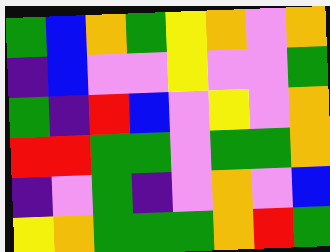[["green", "blue", "orange", "green", "yellow", "orange", "violet", "orange"], ["indigo", "blue", "violet", "violet", "yellow", "violet", "violet", "green"], ["green", "indigo", "red", "blue", "violet", "yellow", "violet", "orange"], ["red", "red", "green", "green", "violet", "green", "green", "orange"], ["indigo", "violet", "green", "indigo", "violet", "orange", "violet", "blue"], ["yellow", "orange", "green", "green", "green", "orange", "red", "green"]]